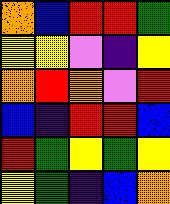[["orange", "blue", "red", "red", "green"], ["yellow", "yellow", "violet", "indigo", "yellow"], ["orange", "red", "orange", "violet", "red"], ["blue", "indigo", "red", "red", "blue"], ["red", "green", "yellow", "green", "yellow"], ["yellow", "green", "indigo", "blue", "orange"]]